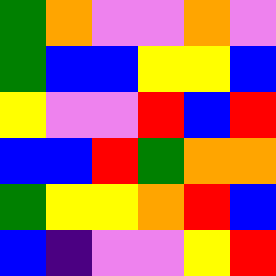[["green", "orange", "violet", "violet", "orange", "violet"], ["green", "blue", "blue", "yellow", "yellow", "blue"], ["yellow", "violet", "violet", "red", "blue", "red"], ["blue", "blue", "red", "green", "orange", "orange"], ["green", "yellow", "yellow", "orange", "red", "blue"], ["blue", "indigo", "violet", "violet", "yellow", "red"]]